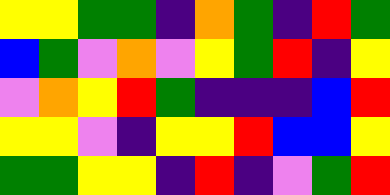[["yellow", "yellow", "green", "green", "indigo", "orange", "green", "indigo", "red", "green"], ["blue", "green", "violet", "orange", "violet", "yellow", "green", "red", "indigo", "yellow"], ["violet", "orange", "yellow", "red", "green", "indigo", "indigo", "indigo", "blue", "red"], ["yellow", "yellow", "violet", "indigo", "yellow", "yellow", "red", "blue", "blue", "yellow"], ["green", "green", "yellow", "yellow", "indigo", "red", "indigo", "violet", "green", "red"]]